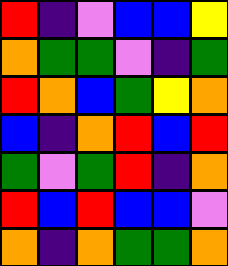[["red", "indigo", "violet", "blue", "blue", "yellow"], ["orange", "green", "green", "violet", "indigo", "green"], ["red", "orange", "blue", "green", "yellow", "orange"], ["blue", "indigo", "orange", "red", "blue", "red"], ["green", "violet", "green", "red", "indigo", "orange"], ["red", "blue", "red", "blue", "blue", "violet"], ["orange", "indigo", "orange", "green", "green", "orange"]]